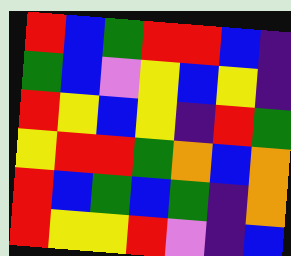[["red", "blue", "green", "red", "red", "blue", "indigo"], ["green", "blue", "violet", "yellow", "blue", "yellow", "indigo"], ["red", "yellow", "blue", "yellow", "indigo", "red", "green"], ["yellow", "red", "red", "green", "orange", "blue", "orange"], ["red", "blue", "green", "blue", "green", "indigo", "orange"], ["red", "yellow", "yellow", "red", "violet", "indigo", "blue"]]